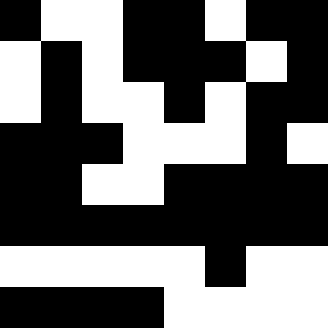[["black", "white", "white", "black", "black", "white", "black", "black"], ["white", "black", "white", "black", "black", "black", "white", "black"], ["white", "black", "white", "white", "black", "white", "black", "black"], ["black", "black", "black", "white", "white", "white", "black", "white"], ["black", "black", "white", "white", "black", "black", "black", "black"], ["black", "black", "black", "black", "black", "black", "black", "black"], ["white", "white", "white", "white", "white", "black", "white", "white"], ["black", "black", "black", "black", "white", "white", "white", "white"]]